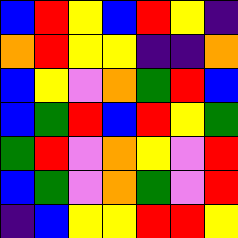[["blue", "red", "yellow", "blue", "red", "yellow", "indigo"], ["orange", "red", "yellow", "yellow", "indigo", "indigo", "orange"], ["blue", "yellow", "violet", "orange", "green", "red", "blue"], ["blue", "green", "red", "blue", "red", "yellow", "green"], ["green", "red", "violet", "orange", "yellow", "violet", "red"], ["blue", "green", "violet", "orange", "green", "violet", "red"], ["indigo", "blue", "yellow", "yellow", "red", "red", "yellow"]]